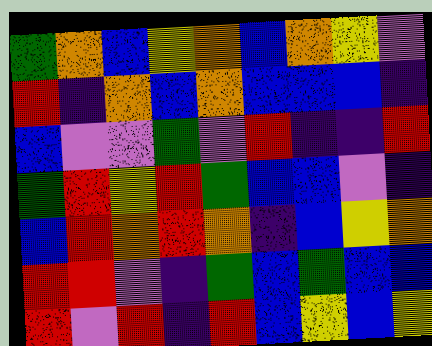[["green", "orange", "blue", "yellow", "orange", "blue", "orange", "yellow", "violet"], ["red", "indigo", "orange", "blue", "orange", "blue", "blue", "blue", "indigo"], ["blue", "violet", "violet", "green", "violet", "red", "indigo", "indigo", "red"], ["green", "red", "yellow", "red", "green", "blue", "blue", "violet", "indigo"], ["blue", "red", "orange", "red", "orange", "indigo", "blue", "yellow", "orange"], ["red", "red", "violet", "indigo", "green", "blue", "green", "blue", "blue"], ["red", "violet", "red", "indigo", "red", "blue", "yellow", "blue", "yellow"]]